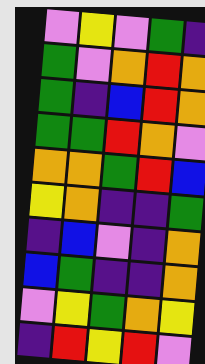[["violet", "yellow", "violet", "green", "indigo"], ["green", "violet", "orange", "red", "orange"], ["green", "indigo", "blue", "red", "orange"], ["green", "green", "red", "orange", "violet"], ["orange", "orange", "green", "red", "blue"], ["yellow", "orange", "indigo", "indigo", "green"], ["indigo", "blue", "violet", "indigo", "orange"], ["blue", "green", "indigo", "indigo", "orange"], ["violet", "yellow", "green", "orange", "yellow"], ["indigo", "red", "yellow", "red", "violet"]]